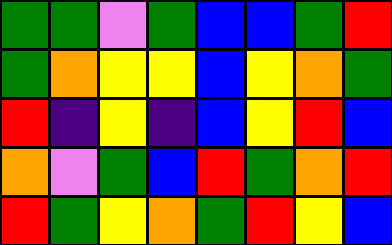[["green", "green", "violet", "green", "blue", "blue", "green", "red"], ["green", "orange", "yellow", "yellow", "blue", "yellow", "orange", "green"], ["red", "indigo", "yellow", "indigo", "blue", "yellow", "red", "blue"], ["orange", "violet", "green", "blue", "red", "green", "orange", "red"], ["red", "green", "yellow", "orange", "green", "red", "yellow", "blue"]]